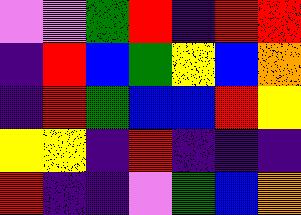[["violet", "violet", "green", "red", "indigo", "red", "red"], ["indigo", "red", "blue", "green", "yellow", "blue", "orange"], ["indigo", "red", "green", "blue", "blue", "red", "yellow"], ["yellow", "yellow", "indigo", "red", "indigo", "indigo", "indigo"], ["red", "indigo", "indigo", "violet", "green", "blue", "orange"]]